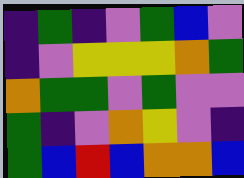[["indigo", "green", "indigo", "violet", "green", "blue", "violet"], ["indigo", "violet", "yellow", "yellow", "yellow", "orange", "green"], ["orange", "green", "green", "violet", "green", "violet", "violet"], ["green", "indigo", "violet", "orange", "yellow", "violet", "indigo"], ["green", "blue", "red", "blue", "orange", "orange", "blue"]]